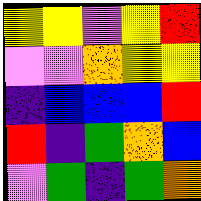[["yellow", "yellow", "violet", "yellow", "red"], ["violet", "violet", "orange", "yellow", "yellow"], ["indigo", "blue", "blue", "blue", "red"], ["red", "indigo", "green", "orange", "blue"], ["violet", "green", "indigo", "green", "orange"]]